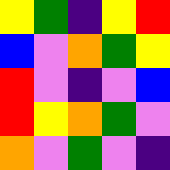[["yellow", "green", "indigo", "yellow", "red"], ["blue", "violet", "orange", "green", "yellow"], ["red", "violet", "indigo", "violet", "blue"], ["red", "yellow", "orange", "green", "violet"], ["orange", "violet", "green", "violet", "indigo"]]